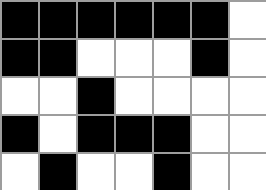[["black", "black", "black", "black", "black", "black", "white"], ["black", "black", "white", "white", "white", "black", "white"], ["white", "white", "black", "white", "white", "white", "white"], ["black", "white", "black", "black", "black", "white", "white"], ["white", "black", "white", "white", "black", "white", "white"]]